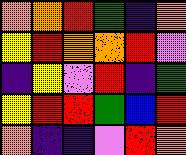[["orange", "orange", "red", "green", "indigo", "orange"], ["yellow", "red", "orange", "orange", "red", "violet"], ["indigo", "yellow", "violet", "red", "indigo", "green"], ["yellow", "red", "red", "green", "blue", "red"], ["orange", "indigo", "indigo", "violet", "red", "orange"]]